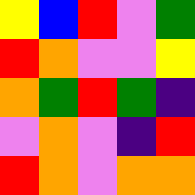[["yellow", "blue", "red", "violet", "green"], ["red", "orange", "violet", "violet", "yellow"], ["orange", "green", "red", "green", "indigo"], ["violet", "orange", "violet", "indigo", "red"], ["red", "orange", "violet", "orange", "orange"]]